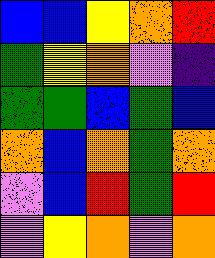[["blue", "blue", "yellow", "orange", "red"], ["green", "yellow", "orange", "violet", "indigo"], ["green", "green", "blue", "green", "blue"], ["orange", "blue", "orange", "green", "orange"], ["violet", "blue", "red", "green", "red"], ["violet", "yellow", "orange", "violet", "orange"]]